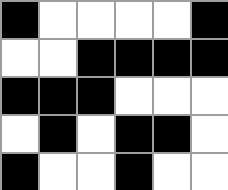[["black", "white", "white", "white", "white", "black"], ["white", "white", "black", "black", "black", "black"], ["black", "black", "black", "white", "white", "white"], ["white", "black", "white", "black", "black", "white"], ["black", "white", "white", "black", "white", "white"]]